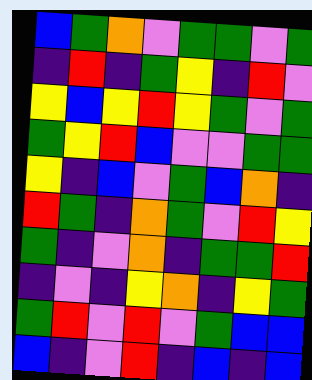[["blue", "green", "orange", "violet", "green", "green", "violet", "green"], ["indigo", "red", "indigo", "green", "yellow", "indigo", "red", "violet"], ["yellow", "blue", "yellow", "red", "yellow", "green", "violet", "green"], ["green", "yellow", "red", "blue", "violet", "violet", "green", "green"], ["yellow", "indigo", "blue", "violet", "green", "blue", "orange", "indigo"], ["red", "green", "indigo", "orange", "green", "violet", "red", "yellow"], ["green", "indigo", "violet", "orange", "indigo", "green", "green", "red"], ["indigo", "violet", "indigo", "yellow", "orange", "indigo", "yellow", "green"], ["green", "red", "violet", "red", "violet", "green", "blue", "blue"], ["blue", "indigo", "violet", "red", "indigo", "blue", "indigo", "blue"]]